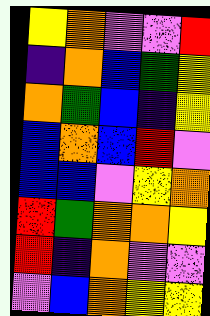[["yellow", "orange", "violet", "violet", "red"], ["indigo", "orange", "blue", "green", "yellow"], ["orange", "green", "blue", "indigo", "yellow"], ["blue", "orange", "blue", "red", "violet"], ["blue", "blue", "violet", "yellow", "orange"], ["red", "green", "orange", "orange", "yellow"], ["red", "indigo", "orange", "violet", "violet"], ["violet", "blue", "orange", "yellow", "yellow"]]